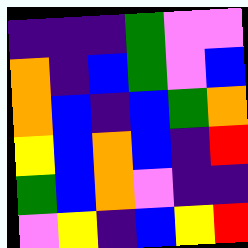[["indigo", "indigo", "indigo", "green", "violet", "violet"], ["orange", "indigo", "blue", "green", "violet", "blue"], ["orange", "blue", "indigo", "blue", "green", "orange"], ["yellow", "blue", "orange", "blue", "indigo", "red"], ["green", "blue", "orange", "violet", "indigo", "indigo"], ["violet", "yellow", "indigo", "blue", "yellow", "red"]]